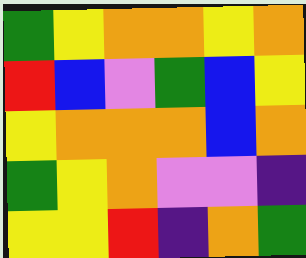[["green", "yellow", "orange", "orange", "yellow", "orange"], ["red", "blue", "violet", "green", "blue", "yellow"], ["yellow", "orange", "orange", "orange", "blue", "orange"], ["green", "yellow", "orange", "violet", "violet", "indigo"], ["yellow", "yellow", "red", "indigo", "orange", "green"]]